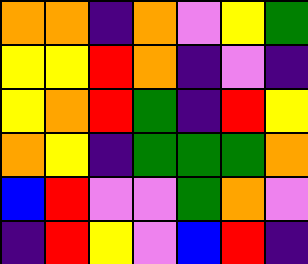[["orange", "orange", "indigo", "orange", "violet", "yellow", "green"], ["yellow", "yellow", "red", "orange", "indigo", "violet", "indigo"], ["yellow", "orange", "red", "green", "indigo", "red", "yellow"], ["orange", "yellow", "indigo", "green", "green", "green", "orange"], ["blue", "red", "violet", "violet", "green", "orange", "violet"], ["indigo", "red", "yellow", "violet", "blue", "red", "indigo"]]